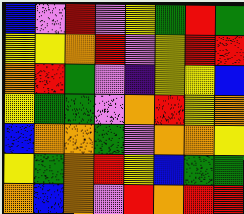[["blue", "violet", "red", "violet", "yellow", "green", "red", "green"], ["yellow", "yellow", "orange", "red", "violet", "yellow", "red", "red"], ["orange", "red", "green", "violet", "indigo", "yellow", "yellow", "blue"], ["yellow", "green", "green", "violet", "orange", "red", "yellow", "orange"], ["blue", "orange", "orange", "green", "violet", "orange", "orange", "yellow"], ["yellow", "green", "orange", "red", "yellow", "blue", "green", "green"], ["orange", "blue", "orange", "violet", "red", "orange", "red", "red"]]